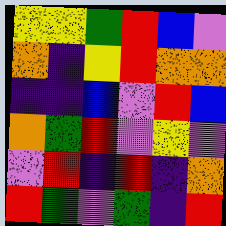[["yellow", "yellow", "green", "red", "blue", "violet"], ["orange", "indigo", "yellow", "red", "orange", "orange"], ["indigo", "indigo", "blue", "violet", "red", "blue"], ["orange", "green", "red", "violet", "yellow", "violet"], ["violet", "red", "indigo", "red", "indigo", "orange"], ["red", "green", "violet", "green", "indigo", "red"]]